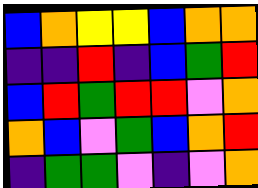[["blue", "orange", "yellow", "yellow", "blue", "orange", "orange"], ["indigo", "indigo", "red", "indigo", "blue", "green", "red"], ["blue", "red", "green", "red", "red", "violet", "orange"], ["orange", "blue", "violet", "green", "blue", "orange", "red"], ["indigo", "green", "green", "violet", "indigo", "violet", "orange"]]